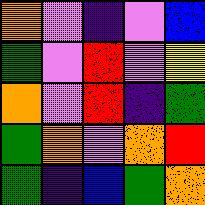[["orange", "violet", "indigo", "violet", "blue"], ["green", "violet", "red", "violet", "yellow"], ["orange", "violet", "red", "indigo", "green"], ["green", "orange", "violet", "orange", "red"], ["green", "indigo", "blue", "green", "orange"]]